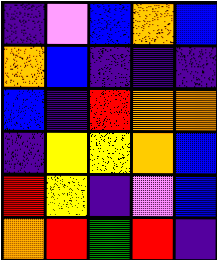[["indigo", "violet", "blue", "orange", "blue"], ["orange", "blue", "indigo", "indigo", "indigo"], ["blue", "indigo", "red", "orange", "orange"], ["indigo", "yellow", "yellow", "orange", "blue"], ["red", "yellow", "indigo", "violet", "blue"], ["orange", "red", "green", "red", "indigo"]]